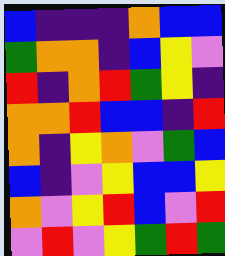[["blue", "indigo", "indigo", "indigo", "orange", "blue", "blue"], ["green", "orange", "orange", "indigo", "blue", "yellow", "violet"], ["red", "indigo", "orange", "red", "green", "yellow", "indigo"], ["orange", "orange", "red", "blue", "blue", "indigo", "red"], ["orange", "indigo", "yellow", "orange", "violet", "green", "blue"], ["blue", "indigo", "violet", "yellow", "blue", "blue", "yellow"], ["orange", "violet", "yellow", "red", "blue", "violet", "red"], ["violet", "red", "violet", "yellow", "green", "red", "green"]]